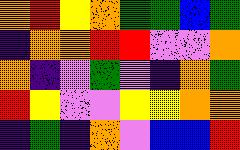[["orange", "red", "yellow", "orange", "green", "green", "blue", "green"], ["indigo", "orange", "orange", "red", "red", "violet", "violet", "orange"], ["orange", "indigo", "violet", "green", "violet", "indigo", "orange", "green"], ["red", "yellow", "violet", "violet", "yellow", "yellow", "orange", "orange"], ["indigo", "green", "indigo", "orange", "violet", "blue", "blue", "red"]]